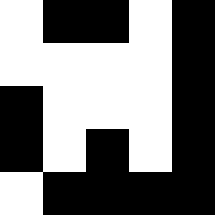[["white", "black", "black", "white", "black"], ["white", "white", "white", "white", "black"], ["black", "white", "white", "white", "black"], ["black", "white", "black", "white", "black"], ["white", "black", "black", "black", "black"]]